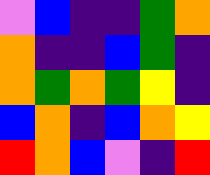[["violet", "blue", "indigo", "indigo", "green", "orange"], ["orange", "indigo", "indigo", "blue", "green", "indigo"], ["orange", "green", "orange", "green", "yellow", "indigo"], ["blue", "orange", "indigo", "blue", "orange", "yellow"], ["red", "orange", "blue", "violet", "indigo", "red"]]